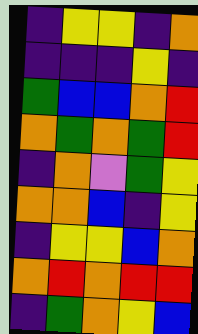[["indigo", "yellow", "yellow", "indigo", "orange"], ["indigo", "indigo", "indigo", "yellow", "indigo"], ["green", "blue", "blue", "orange", "red"], ["orange", "green", "orange", "green", "red"], ["indigo", "orange", "violet", "green", "yellow"], ["orange", "orange", "blue", "indigo", "yellow"], ["indigo", "yellow", "yellow", "blue", "orange"], ["orange", "red", "orange", "red", "red"], ["indigo", "green", "orange", "yellow", "blue"]]